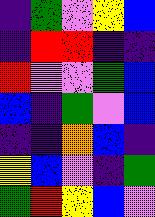[["indigo", "green", "violet", "yellow", "blue"], ["indigo", "red", "red", "indigo", "indigo"], ["red", "violet", "violet", "green", "blue"], ["blue", "indigo", "green", "violet", "blue"], ["indigo", "indigo", "orange", "blue", "indigo"], ["yellow", "blue", "violet", "indigo", "green"], ["green", "red", "yellow", "blue", "violet"]]